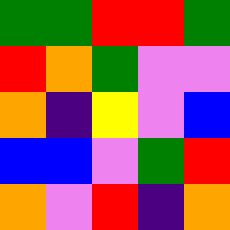[["green", "green", "red", "red", "green"], ["red", "orange", "green", "violet", "violet"], ["orange", "indigo", "yellow", "violet", "blue"], ["blue", "blue", "violet", "green", "red"], ["orange", "violet", "red", "indigo", "orange"]]